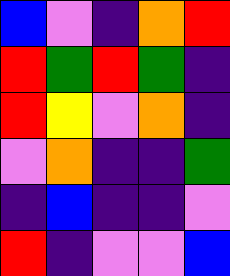[["blue", "violet", "indigo", "orange", "red"], ["red", "green", "red", "green", "indigo"], ["red", "yellow", "violet", "orange", "indigo"], ["violet", "orange", "indigo", "indigo", "green"], ["indigo", "blue", "indigo", "indigo", "violet"], ["red", "indigo", "violet", "violet", "blue"]]